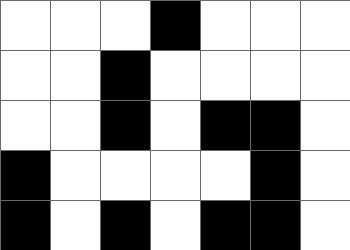[["white", "white", "white", "black", "white", "white", "white"], ["white", "white", "black", "white", "white", "white", "white"], ["white", "white", "black", "white", "black", "black", "white"], ["black", "white", "white", "white", "white", "black", "white"], ["black", "white", "black", "white", "black", "black", "white"]]